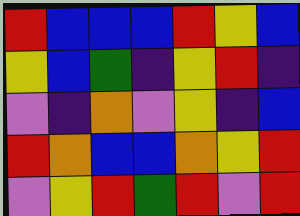[["red", "blue", "blue", "blue", "red", "yellow", "blue"], ["yellow", "blue", "green", "indigo", "yellow", "red", "indigo"], ["violet", "indigo", "orange", "violet", "yellow", "indigo", "blue"], ["red", "orange", "blue", "blue", "orange", "yellow", "red"], ["violet", "yellow", "red", "green", "red", "violet", "red"]]